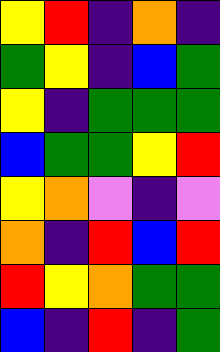[["yellow", "red", "indigo", "orange", "indigo"], ["green", "yellow", "indigo", "blue", "green"], ["yellow", "indigo", "green", "green", "green"], ["blue", "green", "green", "yellow", "red"], ["yellow", "orange", "violet", "indigo", "violet"], ["orange", "indigo", "red", "blue", "red"], ["red", "yellow", "orange", "green", "green"], ["blue", "indigo", "red", "indigo", "green"]]